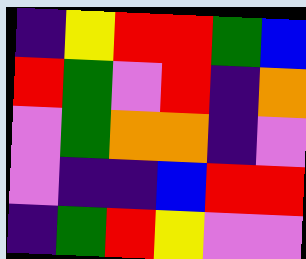[["indigo", "yellow", "red", "red", "green", "blue"], ["red", "green", "violet", "red", "indigo", "orange"], ["violet", "green", "orange", "orange", "indigo", "violet"], ["violet", "indigo", "indigo", "blue", "red", "red"], ["indigo", "green", "red", "yellow", "violet", "violet"]]